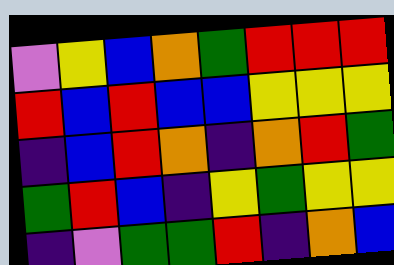[["violet", "yellow", "blue", "orange", "green", "red", "red", "red"], ["red", "blue", "red", "blue", "blue", "yellow", "yellow", "yellow"], ["indigo", "blue", "red", "orange", "indigo", "orange", "red", "green"], ["green", "red", "blue", "indigo", "yellow", "green", "yellow", "yellow"], ["indigo", "violet", "green", "green", "red", "indigo", "orange", "blue"]]